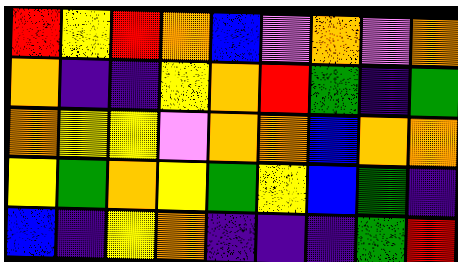[["red", "yellow", "red", "orange", "blue", "violet", "orange", "violet", "orange"], ["orange", "indigo", "indigo", "yellow", "orange", "red", "green", "indigo", "green"], ["orange", "yellow", "yellow", "violet", "orange", "orange", "blue", "orange", "orange"], ["yellow", "green", "orange", "yellow", "green", "yellow", "blue", "green", "indigo"], ["blue", "indigo", "yellow", "orange", "indigo", "indigo", "indigo", "green", "red"]]